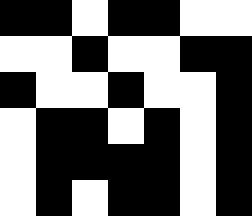[["black", "black", "white", "black", "black", "white", "white"], ["white", "white", "black", "white", "white", "black", "black"], ["black", "white", "white", "black", "white", "white", "black"], ["white", "black", "black", "white", "black", "white", "black"], ["white", "black", "black", "black", "black", "white", "black"], ["white", "black", "white", "black", "black", "white", "black"]]